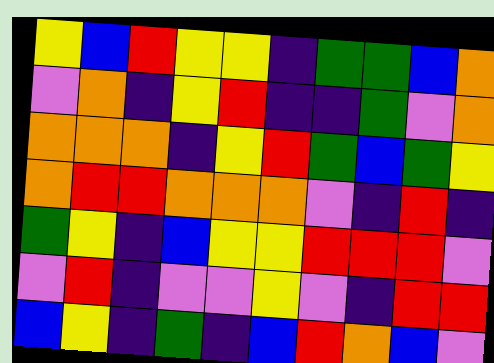[["yellow", "blue", "red", "yellow", "yellow", "indigo", "green", "green", "blue", "orange"], ["violet", "orange", "indigo", "yellow", "red", "indigo", "indigo", "green", "violet", "orange"], ["orange", "orange", "orange", "indigo", "yellow", "red", "green", "blue", "green", "yellow"], ["orange", "red", "red", "orange", "orange", "orange", "violet", "indigo", "red", "indigo"], ["green", "yellow", "indigo", "blue", "yellow", "yellow", "red", "red", "red", "violet"], ["violet", "red", "indigo", "violet", "violet", "yellow", "violet", "indigo", "red", "red"], ["blue", "yellow", "indigo", "green", "indigo", "blue", "red", "orange", "blue", "violet"]]